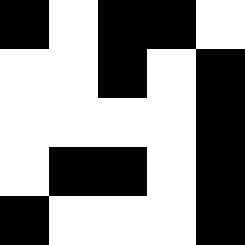[["black", "white", "black", "black", "white"], ["white", "white", "black", "white", "black"], ["white", "white", "white", "white", "black"], ["white", "black", "black", "white", "black"], ["black", "white", "white", "white", "black"]]